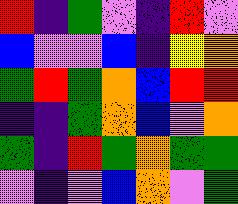[["red", "indigo", "green", "violet", "indigo", "red", "violet"], ["blue", "violet", "violet", "blue", "indigo", "yellow", "orange"], ["green", "red", "green", "orange", "blue", "red", "red"], ["indigo", "indigo", "green", "orange", "blue", "violet", "orange"], ["green", "indigo", "red", "green", "orange", "green", "green"], ["violet", "indigo", "violet", "blue", "orange", "violet", "green"]]